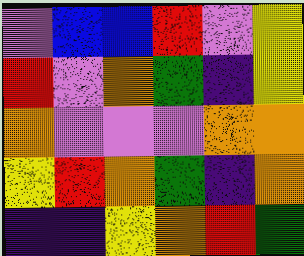[["violet", "blue", "blue", "red", "violet", "yellow"], ["red", "violet", "orange", "green", "indigo", "yellow"], ["orange", "violet", "violet", "violet", "orange", "orange"], ["yellow", "red", "orange", "green", "indigo", "orange"], ["indigo", "indigo", "yellow", "orange", "red", "green"]]